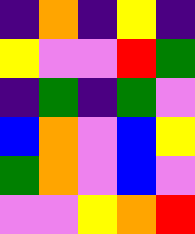[["indigo", "orange", "indigo", "yellow", "indigo"], ["yellow", "violet", "violet", "red", "green"], ["indigo", "green", "indigo", "green", "violet"], ["blue", "orange", "violet", "blue", "yellow"], ["green", "orange", "violet", "blue", "violet"], ["violet", "violet", "yellow", "orange", "red"]]